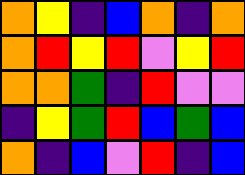[["orange", "yellow", "indigo", "blue", "orange", "indigo", "orange"], ["orange", "red", "yellow", "red", "violet", "yellow", "red"], ["orange", "orange", "green", "indigo", "red", "violet", "violet"], ["indigo", "yellow", "green", "red", "blue", "green", "blue"], ["orange", "indigo", "blue", "violet", "red", "indigo", "blue"]]